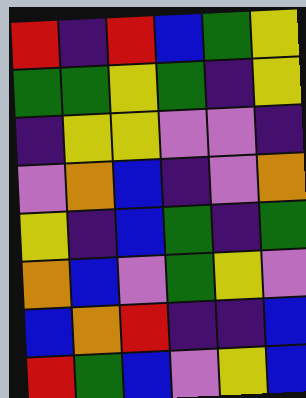[["red", "indigo", "red", "blue", "green", "yellow"], ["green", "green", "yellow", "green", "indigo", "yellow"], ["indigo", "yellow", "yellow", "violet", "violet", "indigo"], ["violet", "orange", "blue", "indigo", "violet", "orange"], ["yellow", "indigo", "blue", "green", "indigo", "green"], ["orange", "blue", "violet", "green", "yellow", "violet"], ["blue", "orange", "red", "indigo", "indigo", "blue"], ["red", "green", "blue", "violet", "yellow", "blue"]]